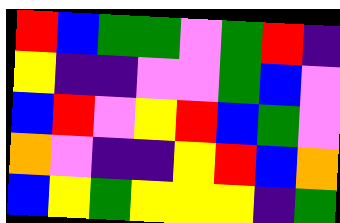[["red", "blue", "green", "green", "violet", "green", "red", "indigo"], ["yellow", "indigo", "indigo", "violet", "violet", "green", "blue", "violet"], ["blue", "red", "violet", "yellow", "red", "blue", "green", "violet"], ["orange", "violet", "indigo", "indigo", "yellow", "red", "blue", "orange"], ["blue", "yellow", "green", "yellow", "yellow", "yellow", "indigo", "green"]]